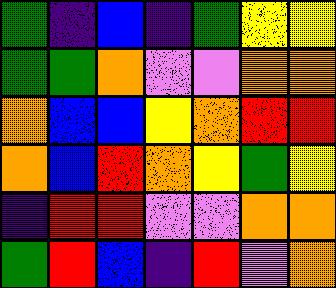[["green", "indigo", "blue", "indigo", "green", "yellow", "yellow"], ["green", "green", "orange", "violet", "violet", "orange", "orange"], ["orange", "blue", "blue", "yellow", "orange", "red", "red"], ["orange", "blue", "red", "orange", "yellow", "green", "yellow"], ["indigo", "red", "red", "violet", "violet", "orange", "orange"], ["green", "red", "blue", "indigo", "red", "violet", "orange"]]